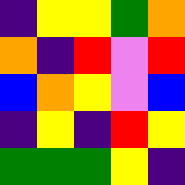[["indigo", "yellow", "yellow", "green", "orange"], ["orange", "indigo", "red", "violet", "red"], ["blue", "orange", "yellow", "violet", "blue"], ["indigo", "yellow", "indigo", "red", "yellow"], ["green", "green", "green", "yellow", "indigo"]]